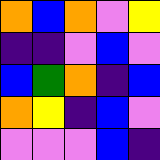[["orange", "blue", "orange", "violet", "yellow"], ["indigo", "indigo", "violet", "blue", "violet"], ["blue", "green", "orange", "indigo", "blue"], ["orange", "yellow", "indigo", "blue", "violet"], ["violet", "violet", "violet", "blue", "indigo"]]